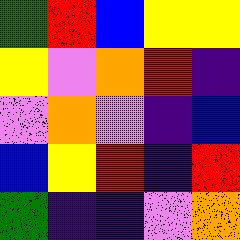[["green", "red", "blue", "yellow", "yellow"], ["yellow", "violet", "orange", "red", "indigo"], ["violet", "orange", "violet", "indigo", "blue"], ["blue", "yellow", "red", "indigo", "red"], ["green", "indigo", "indigo", "violet", "orange"]]